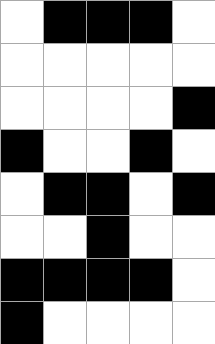[["white", "black", "black", "black", "white"], ["white", "white", "white", "white", "white"], ["white", "white", "white", "white", "black"], ["black", "white", "white", "black", "white"], ["white", "black", "black", "white", "black"], ["white", "white", "black", "white", "white"], ["black", "black", "black", "black", "white"], ["black", "white", "white", "white", "white"]]